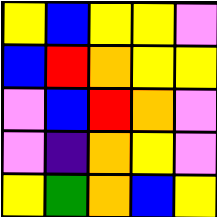[["yellow", "blue", "yellow", "yellow", "violet"], ["blue", "red", "orange", "yellow", "yellow"], ["violet", "blue", "red", "orange", "violet"], ["violet", "indigo", "orange", "yellow", "violet"], ["yellow", "green", "orange", "blue", "yellow"]]